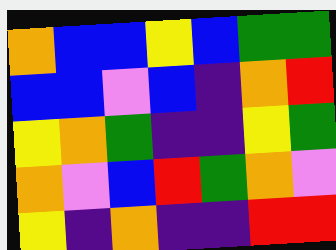[["orange", "blue", "blue", "yellow", "blue", "green", "green"], ["blue", "blue", "violet", "blue", "indigo", "orange", "red"], ["yellow", "orange", "green", "indigo", "indigo", "yellow", "green"], ["orange", "violet", "blue", "red", "green", "orange", "violet"], ["yellow", "indigo", "orange", "indigo", "indigo", "red", "red"]]